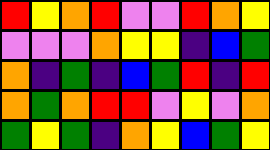[["red", "yellow", "orange", "red", "violet", "violet", "red", "orange", "yellow"], ["violet", "violet", "violet", "orange", "yellow", "yellow", "indigo", "blue", "green"], ["orange", "indigo", "green", "indigo", "blue", "green", "red", "indigo", "red"], ["orange", "green", "orange", "red", "red", "violet", "yellow", "violet", "orange"], ["green", "yellow", "green", "indigo", "orange", "yellow", "blue", "green", "yellow"]]